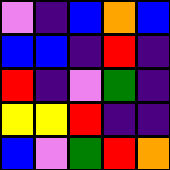[["violet", "indigo", "blue", "orange", "blue"], ["blue", "blue", "indigo", "red", "indigo"], ["red", "indigo", "violet", "green", "indigo"], ["yellow", "yellow", "red", "indigo", "indigo"], ["blue", "violet", "green", "red", "orange"]]